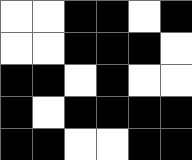[["white", "white", "black", "black", "white", "black"], ["white", "white", "black", "black", "black", "white"], ["black", "black", "white", "black", "white", "white"], ["black", "white", "black", "black", "black", "black"], ["black", "black", "white", "white", "black", "black"]]